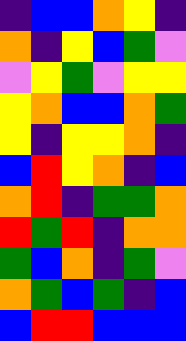[["indigo", "blue", "blue", "orange", "yellow", "indigo"], ["orange", "indigo", "yellow", "blue", "green", "violet"], ["violet", "yellow", "green", "violet", "yellow", "yellow"], ["yellow", "orange", "blue", "blue", "orange", "green"], ["yellow", "indigo", "yellow", "yellow", "orange", "indigo"], ["blue", "red", "yellow", "orange", "indigo", "blue"], ["orange", "red", "indigo", "green", "green", "orange"], ["red", "green", "red", "indigo", "orange", "orange"], ["green", "blue", "orange", "indigo", "green", "violet"], ["orange", "green", "blue", "green", "indigo", "blue"], ["blue", "red", "red", "blue", "blue", "blue"]]